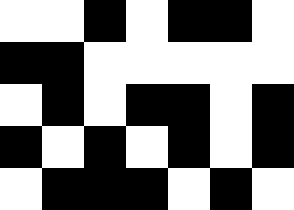[["white", "white", "black", "white", "black", "black", "white"], ["black", "black", "white", "white", "white", "white", "white"], ["white", "black", "white", "black", "black", "white", "black"], ["black", "white", "black", "white", "black", "white", "black"], ["white", "black", "black", "black", "white", "black", "white"]]